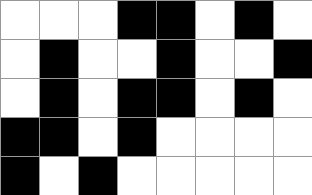[["white", "white", "white", "black", "black", "white", "black", "white"], ["white", "black", "white", "white", "black", "white", "white", "black"], ["white", "black", "white", "black", "black", "white", "black", "white"], ["black", "black", "white", "black", "white", "white", "white", "white"], ["black", "white", "black", "white", "white", "white", "white", "white"]]